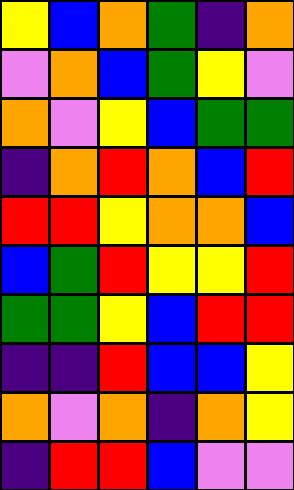[["yellow", "blue", "orange", "green", "indigo", "orange"], ["violet", "orange", "blue", "green", "yellow", "violet"], ["orange", "violet", "yellow", "blue", "green", "green"], ["indigo", "orange", "red", "orange", "blue", "red"], ["red", "red", "yellow", "orange", "orange", "blue"], ["blue", "green", "red", "yellow", "yellow", "red"], ["green", "green", "yellow", "blue", "red", "red"], ["indigo", "indigo", "red", "blue", "blue", "yellow"], ["orange", "violet", "orange", "indigo", "orange", "yellow"], ["indigo", "red", "red", "blue", "violet", "violet"]]